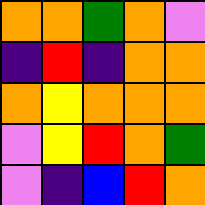[["orange", "orange", "green", "orange", "violet"], ["indigo", "red", "indigo", "orange", "orange"], ["orange", "yellow", "orange", "orange", "orange"], ["violet", "yellow", "red", "orange", "green"], ["violet", "indigo", "blue", "red", "orange"]]